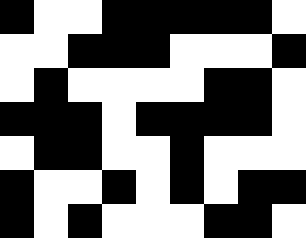[["black", "white", "white", "black", "black", "black", "black", "black", "white"], ["white", "white", "black", "black", "black", "white", "white", "white", "black"], ["white", "black", "white", "white", "white", "white", "black", "black", "white"], ["black", "black", "black", "white", "black", "black", "black", "black", "white"], ["white", "black", "black", "white", "white", "black", "white", "white", "white"], ["black", "white", "white", "black", "white", "black", "white", "black", "black"], ["black", "white", "black", "white", "white", "white", "black", "black", "white"]]